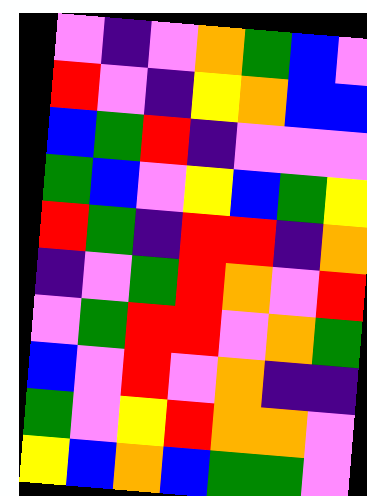[["violet", "indigo", "violet", "orange", "green", "blue", "violet"], ["red", "violet", "indigo", "yellow", "orange", "blue", "blue"], ["blue", "green", "red", "indigo", "violet", "violet", "violet"], ["green", "blue", "violet", "yellow", "blue", "green", "yellow"], ["red", "green", "indigo", "red", "red", "indigo", "orange"], ["indigo", "violet", "green", "red", "orange", "violet", "red"], ["violet", "green", "red", "red", "violet", "orange", "green"], ["blue", "violet", "red", "violet", "orange", "indigo", "indigo"], ["green", "violet", "yellow", "red", "orange", "orange", "violet"], ["yellow", "blue", "orange", "blue", "green", "green", "violet"]]